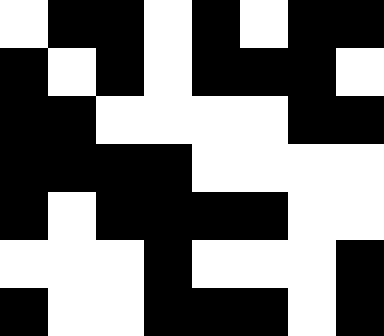[["white", "black", "black", "white", "black", "white", "black", "black"], ["black", "white", "black", "white", "black", "black", "black", "white"], ["black", "black", "white", "white", "white", "white", "black", "black"], ["black", "black", "black", "black", "white", "white", "white", "white"], ["black", "white", "black", "black", "black", "black", "white", "white"], ["white", "white", "white", "black", "white", "white", "white", "black"], ["black", "white", "white", "black", "black", "black", "white", "black"]]